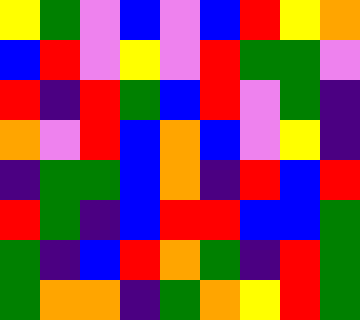[["yellow", "green", "violet", "blue", "violet", "blue", "red", "yellow", "orange"], ["blue", "red", "violet", "yellow", "violet", "red", "green", "green", "violet"], ["red", "indigo", "red", "green", "blue", "red", "violet", "green", "indigo"], ["orange", "violet", "red", "blue", "orange", "blue", "violet", "yellow", "indigo"], ["indigo", "green", "green", "blue", "orange", "indigo", "red", "blue", "red"], ["red", "green", "indigo", "blue", "red", "red", "blue", "blue", "green"], ["green", "indigo", "blue", "red", "orange", "green", "indigo", "red", "green"], ["green", "orange", "orange", "indigo", "green", "orange", "yellow", "red", "green"]]